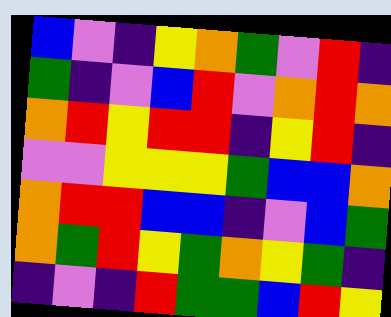[["blue", "violet", "indigo", "yellow", "orange", "green", "violet", "red", "indigo"], ["green", "indigo", "violet", "blue", "red", "violet", "orange", "red", "orange"], ["orange", "red", "yellow", "red", "red", "indigo", "yellow", "red", "indigo"], ["violet", "violet", "yellow", "yellow", "yellow", "green", "blue", "blue", "orange"], ["orange", "red", "red", "blue", "blue", "indigo", "violet", "blue", "green"], ["orange", "green", "red", "yellow", "green", "orange", "yellow", "green", "indigo"], ["indigo", "violet", "indigo", "red", "green", "green", "blue", "red", "yellow"]]